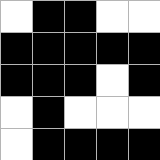[["white", "black", "black", "white", "white"], ["black", "black", "black", "black", "black"], ["black", "black", "black", "white", "black"], ["white", "black", "white", "white", "white"], ["white", "black", "black", "black", "black"]]